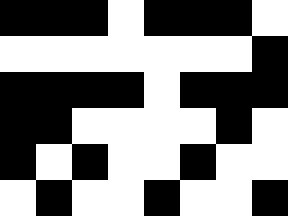[["black", "black", "black", "white", "black", "black", "black", "white"], ["white", "white", "white", "white", "white", "white", "white", "black"], ["black", "black", "black", "black", "white", "black", "black", "black"], ["black", "black", "white", "white", "white", "white", "black", "white"], ["black", "white", "black", "white", "white", "black", "white", "white"], ["white", "black", "white", "white", "black", "white", "white", "black"]]